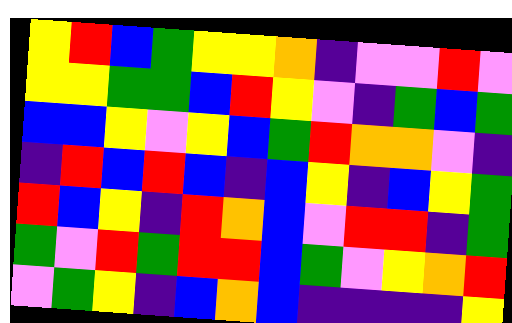[["yellow", "red", "blue", "green", "yellow", "yellow", "orange", "indigo", "violet", "violet", "red", "violet"], ["yellow", "yellow", "green", "green", "blue", "red", "yellow", "violet", "indigo", "green", "blue", "green"], ["blue", "blue", "yellow", "violet", "yellow", "blue", "green", "red", "orange", "orange", "violet", "indigo"], ["indigo", "red", "blue", "red", "blue", "indigo", "blue", "yellow", "indigo", "blue", "yellow", "green"], ["red", "blue", "yellow", "indigo", "red", "orange", "blue", "violet", "red", "red", "indigo", "green"], ["green", "violet", "red", "green", "red", "red", "blue", "green", "violet", "yellow", "orange", "red"], ["violet", "green", "yellow", "indigo", "blue", "orange", "blue", "indigo", "indigo", "indigo", "indigo", "yellow"]]